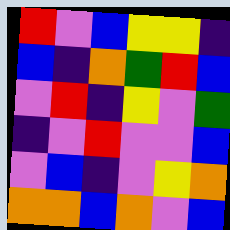[["red", "violet", "blue", "yellow", "yellow", "indigo"], ["blue", "indigo", "orange", "green", "red", "blue"], ["violet", "red", "indigo", "yellow", "violet", "green"], ["indigo", "violet", "red", "violet", "violet", "blue"], ["violet", "blue", "indigo", "violet", "yellow", "orange"], ["orange", "orange", "blue", "orange", "violet", "blue"]]